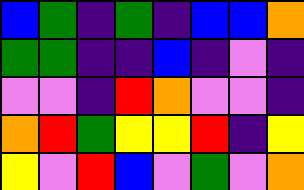[["blue", "green", "indigo", "green", "indigo", "blue", "blue", "orange"], ["green", "green", "indigo", "indigo", "blue", "indigo", "violet", "indigo"], ["violet", "violet", "indigo", "red", "orange", "violet", "violet", "indigo"], ["orange", "red", "green", "yellow", "yellow", "red", "indigo", "yellow"], ["yellow", "violet", "red", "blue", "violet", "green", "violet", "orange"]]